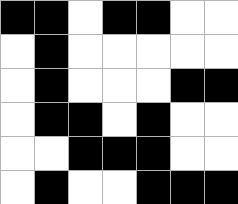[["black", "black", "white", "black", "black", "white", "white"], ["white", "black", "white", "white", "white", "white", "white"], ["white", "black", "white", "white", "white", "black", "black"], ["white", "black", "black", "white", "black", "white", "white"], ["white", "white", "black", "black", "black", "white", "white"], ["white", "black", "white", "white", "black", "black", "black"]]